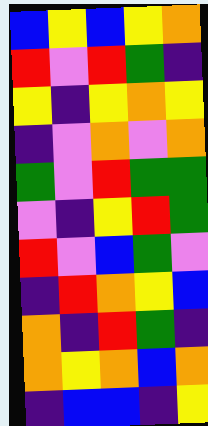[["blue", "yellow", "blue", "yellow", "orange"], ["red", "violet", "red", "green", "indigo"], ["yellow", "indigo", "yellow", "orange", "yellow"], ["indigo", "violet", "orange", "violet", "orange"], ["green", "violet", "red", "green", "green"], ["violet", "indigo", "yellow", "red", "green"], ["red", "violet", "blue", "green", "violet"], ["indigo", "red", "orange", "yellow", "blue"], ["orange", "indigo", "red", "green", "indigo"], ["orange", "yellow", "orange", "blue", "orange"], ["indigo", "blue", "blue", "indigo", "yellow"]]